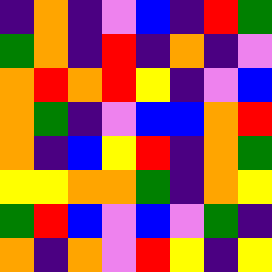[["indigo", "orange", "indigo", "violet", "blue", "indigo", "red", "green"], ["green", "orange", "indigo", "red", "indigo", "orange", "indigo", "violet"], ["orange", "red", "orange", "red", "yellow", "indigo", "violet", "blue"], ["orange", "green", "indigo", "violet", "blue", "blue", "orange", "red"], ["orange", "indigo", "blue", "yellow", "red", "indigo", "orange", "green"], ["yellow", "yellow", "orange", "orange", "green", "indigo", "orange", "yellow"], ["green", "red", "blue", "violet", "blue", "violet", "green", "indigo"], ["orange", "indigo", "orange", "violet", "red", "yellow", "indigo", "yellow"]]